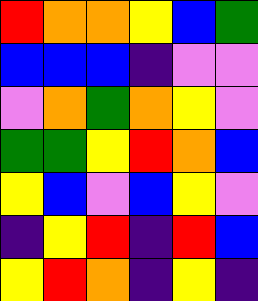[["red", "orange", "orange", "yellow", "blue", "green"], ["blue", "blue", "blue", "indigo", "violet", "violet"], ["violet", "orange", "green", "orange", "yellow", "violet"], ["green", "green", "yellow", "red", "orange", "blue"], ["yellow", "blue", "violet", "blue", "yellow", "violet"], ["indigo", "yellow", "red", "indigo", "red", "blue"], ["yellow", "red", "orange", "indigo", "yellow", "indigo"]]